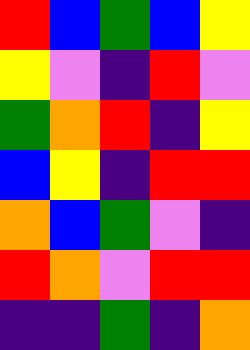[["red", "blue", "green", "blue", "yellow"], ["yellow", "violet", "indigo", "red", "violet"], ["green", "orange", "red", "indigo", "yellow"], ["blue", "yellow", "indigo", "red", "red"], ["orange", "blue", "green", "violet", "indigo"], ["red", "orange", "violet", "red", "red"], ["indigo", "indigo", "green", "indigo", "orange"]]